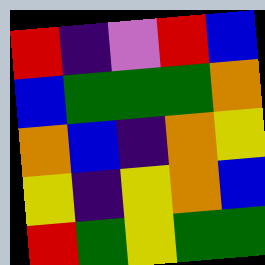[["red", "indigo", "violet", "red", "blue"], ["blue", "green", "green", "green", "orange"], ["orange", "blue", "indigo", "orange", "yellow"], ["yellow", "indigo", "yellow", "orange", "blue"], ["red", "green", "yellow", "green", "green"]]